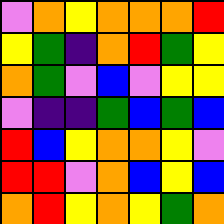[["violet", "orange", "yellow", "orange", "orange", "orange", "red"], ["yellow", "green", "indigo", "orange", "red", "green", "yellow"], ["orange", "green", "violet", "blue", "violet", "yellow", "yellow"], ["violet", "indigo", "indigo", "green", "blue", "green", "blue"], ["red", "blue", "yellow", "orange", "orange", "yellow", "violet"], ["red", "red", "violet", "orange", "blue", "yellow", "blue"], ["orange", "red", "yellow", "orange", "yellow", "green", "orange"]]